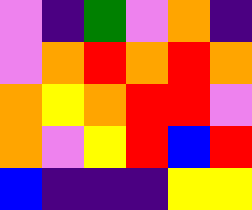[["violet", "indigo", "green", "violet", "orange", "indigo"], ["violet", "orange", "red", "orange", "red", "orange"], ["orange", "yellow", "orange", "red", "red", "violet"], ["orange", "violet", "yellow", "red", "blue", "red"], ["blue", "indigo", "indigo", "indigo", "yellow", "yellow"]]